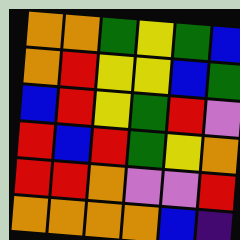[["orange", "orange", "green", "yellow", "green", "blue"], ["orange", "red", "yellow", "yellow", "blue", "green"], ["blue", "red", "yellow", "green", "red", "violet"], ["red", "blue", "red", "green", "yellow", "orange"], ["red", "red", "orange", "violet", "violet", "red"], ["orange", "orange", "orange", "orange", "blue", "indigo"]]